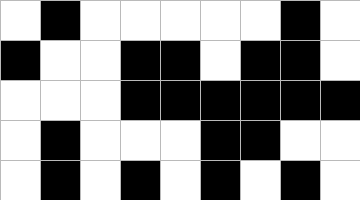[["white", "black", "white", "white", "white", "white", "white", "black", "white"], ["black", "white", "white", "black", "black", "white", "black", "black", "white"], ["white", "white", "white", "black", "black", "black", "black", "black", "black"], ["white", "black", "white", "white", "white", "black", "black", "white", "white"], ["white", "black", "white", "black", "white", "black", "white", "black", "white"]]